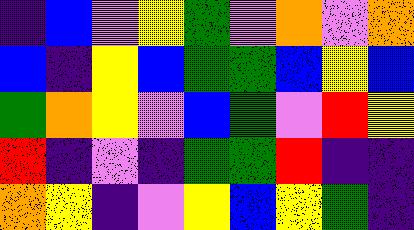[["indigo", "blue", "violet", "yellow", "green", "violet", "orange", "violet", "orange"], ["blue", "indigo", "yellow", "blue", "green", "green", "blue", "yellow", "blue"], ["green", "orange", "yellow", "violet", "blue", "green", "violet", "red", "yellow"], ["red", "indigo", "violet", "indigo", "green", "green", "red", "indigo", "indigo"], ["orange", "yellow", "indigo", "violet", "yellow", "blue", "yellow", "green", "indigo"]]